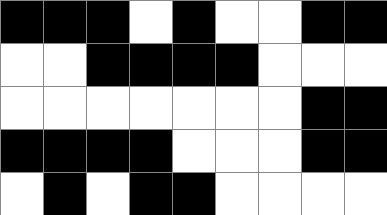[["black", "black", "black", "white", "black", "white", "white", "black", "black"], ["white", "white", "black", "black", "black", "black", "white", "white", "white"], ["white", "white", "white", "white", "white", "white", "white", "black", "black"], ["black", "black", "black", "black", "white", "white", "white", "black", "black"], ["white", "black", "white", "black", "black", "white", "white", "white", "white"]]